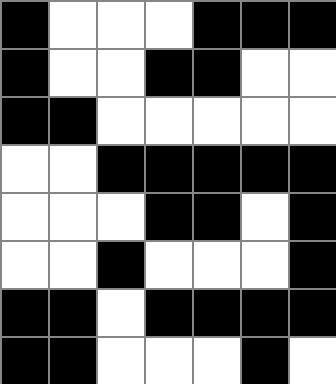[["black", "white", "white", "white", "black", "black", "black"], ["black", "white", "white", "black", "black", "white", "white"], ["black", "black", "white", "white", "white", "white", "white"], ["white", "white", "black", "black", "black", "black", "black"], ["white", "white", "white", "black", "black", "white", "black"], ["white", "white", "black", "white", "white", "white", "black"], ["black", "black", "white", "black", "black", "black", "black"], ["black", "black", "white", "white", "white", "black", "white"]]